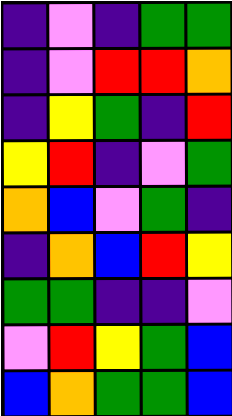[["indigo", "violet", "indigo", "green", "green"], ["indigo", "violet", "red", "red", "orange"], ["indigo", "yellow", "green", "indigo", "red"], ["yellow", "red", "indigo", "violet", "green"], ["orange", "blue", "violet", "green", "indigo"], ["indigo", "orange", "blue", "red", "yellow"], ["green", "green", "indigo", "indigo", "violet"], ["violet", "red", "yellow", "green", "blue"], ["blue", "orange", "green", "green", "blue"]]